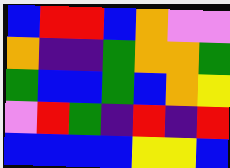[["blue", "red", "red", "blue", "orange", "violet", "violet"], ["orange", "indigo", "indigo", "green", "orange", "orange", "green"], ["green", "blue", "blue", "green", "blue", "orange", "yellow"], ["violet", "red", "green", "indigo", "red", "indigo", "red"], ["blue", "blue", "blue", "blue", "yellow", "yellow", "blue"]]